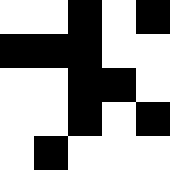[["white", "white", "black", "white", "black"], ["black", "black", "black", "white", "white"], ["white", "white", "black", "black", "white"], ["white", "white", "black", "white", "black"], ["white", "black", "white", "white", "white"]]